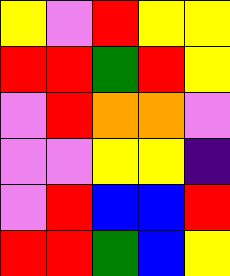[["yellow", "violet", "red", "yellow", "yellow"], ["red", "red", "green", "red", "yellow"], ["violet", "red", "orange", "orange", "violet"], ["violet", "violet", "yellow", "yellow", "indigo"], ["violet", "red", "blue", "blue", "red"], ["red", "red", "green", "blue", "yellow"]]